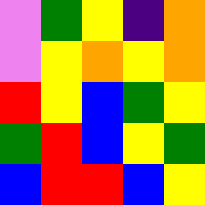[["violet", "green", "yellow", "indigo", "orange"], ["violet", "yellow", "orange", "yellow", "orange"], ["red", "yellow", "blue", "green", "yellow"], ["green", "red", "blue", "yellow", "green"], ["blue", "red", "red", "blue", "yellow"]]